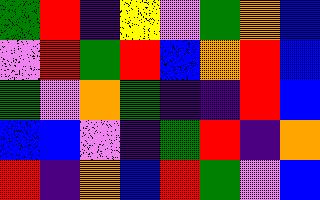[["green", "red", "indigo", "yellow", "violet", "green", "orange", "blue"], ["violet", "red", "green", "red", "blue", "orange", "red", "blue"], ["green", "violet", "orange", "green", "indigo", "indigo", "red", "blue"], ["blue", "blue", "violet", "indigo", "green", "red", "indigo", "orange"], ["red", "indigo", "orange", "blue", "red", "green", "violet", "blue"]]